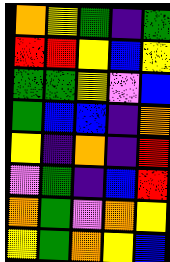[["orange", "yellow", "green", "indigo", "green"], ["red", "red", "yellow", "blue", "yellow"], ["green", "green", "yellow", "violet", "blue"], ["green", "blue", "blue", "indigo", "orange"], ["yellow", "indigo", "orange", "indigo", "red"], ["violet", "green", "indigo", "blue", "red"], ["orange", "green", "violet", "orange", "yellow"], ["yellow", "green", "orange", "yellow", "blue"]]